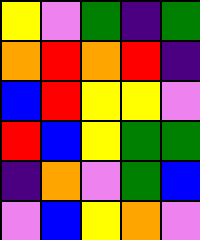[["yellow", "violet", "green", "indigo", "green"], ["orange", "red", "orange", "red", "indigo"], ["blue", "red", "yellow", "yellow", "violet"], ["red", "blue", "yellow", "green", "green"], ["indigo", "orange", "violet", "green", "blue"], ["violet", "blue", "yellow", "orange", "violet"]]